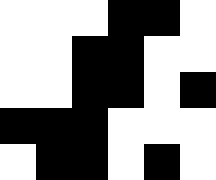[["white", "white", "white", "black", "black", "white"], ["white", "white", "black", "black", "white", "white"], ["white", "white", "black", "black", "white", "black"], ["black", "black", "black", "white", "white", "white"], ["white", "black", "black", "white", "black", "white"]]